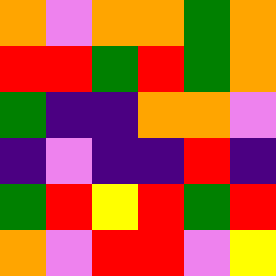[["orange", "violet", "orange", "orange", "green", "orange"], ["red", "red", "green", "red", "green", "orange"], ["green", "indigo", "indigo", "orange", "orange", "violet"], ["indigo", "violet", "indigo", "indigo", "red", "indigo"], ["green", "red", "yellow", "red", "green", "red"], ["orange", "violet", "red", "red", "violet", "yellow"]]